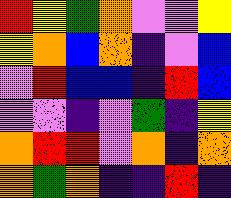[["red", "yellow", "green", "orange", "violet", "violet", "yellow"], ["yellow", "orange", "blue", "orange", "indigo", "violet", "blue"], ["violet", "red", "blue", "blue", "indigo", "red", "blue"], ["violet", "violet", "indigo", "violet", "green", "indigo", "yellow"], ["orange", "red", "red", "violet", "orange", "indigo", "orange"], ["orange", "green", "orange", "indigo", "indigo", "red", "indigo"]]